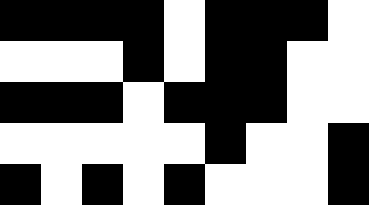[["black", "black", "black", "black", "white", "black", "black", "black", "white"], ["white", "white", "white", "black", "white", "black", "black", "white", "white"], ["black", "black", "black", "white", "black", "black", "black", "white", "white"], ["white", "white", "white", "white", "white", "black", "white", "white", "black"], ["black", "white", "black", "white", "black", "white", "white", "white", "black"]]